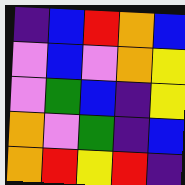[["indigo", "blue", "red", "orange", "blue"], ["violet", "blue", "violet", "orange", "yellow"], ["violet", "green", "blue", "indigo", "yellow"], ["orange", "violet", "green", "indigo", "blue"], ["orange", "red", "yellow", "red", "indigo"]]